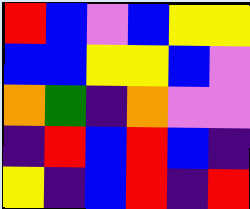[["red", "blue", "violet", "blue", "yellow", "yellow"], ["blue", "blue", "yellow", "yellow", "blue", "violet"], ["orange", "green", "indigo", "orange", "violet", "violet"], ["indigo", "red", "blue", "red", "blue", "indigo"], ["yellow", "indigo", "blue", "red", "indigo", "red"]]